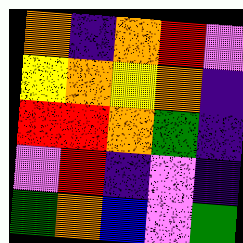[["orange", "indigo", "orange", "red", "violet"], ["yellow", "orange", "yellow", "orange", "indigo"], ["red", "red", "orange", "green", "indigo"], ["violet", "red", "indigo", "violet", "indigo"], ["green", "orange", "blue", "violet", "green"]]